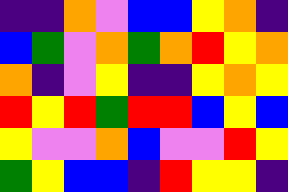[["indigo", "indigo", "orange", "violet", "blue", "blue", "yellow", "orange", "indigo"], ["blue", "green", "violet", "orange", "green", "orange", "red", "yellow", "orange"], ["orange", "indigo", "violet", "yellow", "indigo", "indigo", "yellow", "orange", "yellow"], ["red", "yellow", "red", "green", "red", "red", "blue", "yellow", "blue"], ["yellow", "violet", "violet", "orange", "blue", "violet", "violet", "red", "yellow"], ["green", "yellow", "blue", "blue", "indigo", "red", "yellow", "yellow", "indigo"]]